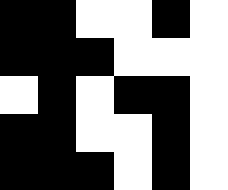[["black", "black", "white", "white", "black", "white"], ["black", "black", "black", "white", "white", "white"], ["white", "black", "white", "black", "black", "white"], ["black", "black", "white", "white", "black", "white"], ["black", "black", "black", "white", "black", "white"]]